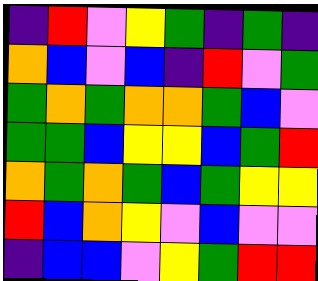[["indigo", "red", "violet", "yellow", "green", "indigo", "green", "indigo"], ["orange", "blue", "violet", "blue", "indigo", "red", "violet", "green"], ["green", "orange", "green", "orange", "orange", "green", "blue", "violet"], ["green", "green", "blue", "yellow", "yellow", "blue", "green", "red"], ["orange", "green", "orange", "green", "blue", "green", "yellow", "yellow"], ["red", "blue", "orange", "yellow", "violet", "blue", "violet", "violet"], ["indigo", "blue", "blue", "violet", "yellow", "green", "red", "red"]]